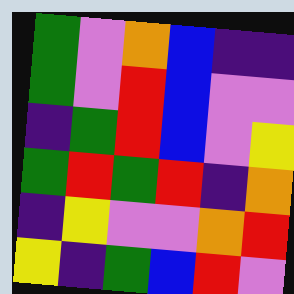[["green", "violet", "orange", "blue", "indigo", "indigo"], ["green", "violet", "red", "blue", "violet", "violet"], ["indigo", "green", "red", "blue", "violet", "yellow"], ["green", "red", "green", "red", "indigo", "orange"], ["indigo", "yellow", "violet", "violet", "orange", "red"], ["yellow", "indigo", "green", "blue", "red", "violet"]]